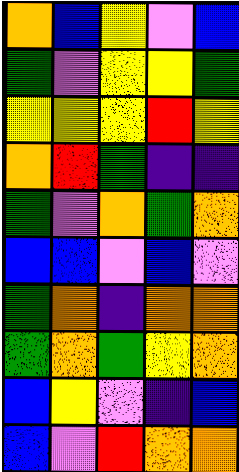[["orange", "blue", "yellow", "violet", "blue"], ["green", "violet", "yellow", "yellow", "green"], ["yellow", "yellow", "yellow", "red", "yellow"], ["orange", "red", "green", "indigo", "indigo"], ["green", "violet", "orange", "green", "orange"], ["blue", "blue", "violet", "blue", "violet"], ["green", "orange", "indigo", "orange", "orange"], ["green", "orange", "green", "yellow", "orange"], ["blue", "yellow", "violet", "indigo", "blue"], ["blue", "violet", "red", "orange", "orange"]]